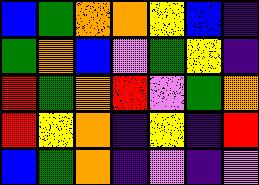[["blue", "green", "orange", "orange", "yellow", "blue", "indigo"], ["green", "orange", "blue", "violet", "green", "yellow", "indigo"], ["red", "green", "orange", "red", "violet", "green", "orange"], ["red", "yellow", "orange", "indigo", "yellow", "indigo", "red"], ["blue", "green", "orange", "indigo", "violet", "indigo", "violet"]]